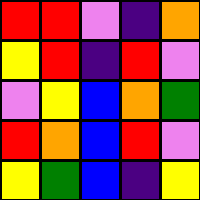[["red", "red", "violet", "indigo", "orange"], ["yellow", "red", "indigo", "red", "violet"], ["violet", "yellow", "blue", "orange", "green"], ["red", "orange", "blue", "red", "violet"], ["yellow", "green", "blue", "indigo", "yellow"]]